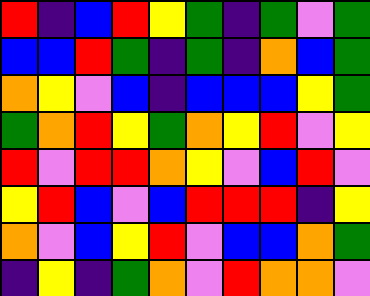[["red", "indigo", "blue", "red", "yellow", "green", "indigo", "green", "violet", "green"], ["blue", "blue", "red", "green", "indigo", "green", "indigo", "orange", "blue", "green"], ["orange", "yellow", "violet", "blue", "indigo", "blue", "blue", "blue", "yellow", "green"], ["green", "orange", "red", "yellow", "green", "orange", "yellow", "red", "violet", "yellow"], ["red", "violet", "red", "red", "orange", "yellow", "violet", "blue", "red", "violet"], ["yellow", "red", "blue", "violet", "blue", "red", "red", "red", "indigo", "yellow"], ["orange", "violet", "blue", "yellow", "red", "violet", "blue", "blue", "orange", "green"], ["indigo", "yellow", "indigo", "green", "orange", "violet", "red", "orange", "orange", "violet"]]